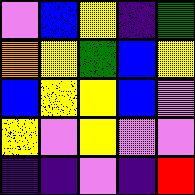[["violet", "blue", "yellow", "indigo", "green"], ["orange", "yellow", "green", "blue", "yellow"], ["blue", "yellow", "yellow", "blue", "violet"], ["yellow", "violet", "yellow", "violet", "violet"], ["indigo", "indigo", "violet", "indigo", "red"]]